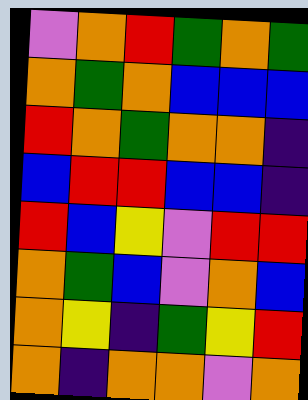[["violet", "orange", "red", "green", "orange", "green"], ["orange", "green", "orange", "blue", "blue", "blue"], ["red", "orange", "green", "orange", "orange", "indigo"], ["blue", "red", "red", "blue", "blue", "indigo"], ["red", "blue", "yellow", "violet", "red", "red"], ["orange", "green", "blue", "violet", "orange", "blue"], ["orange", "yellow", "indigo", "green", "yellow", "red"], ["orange", "indigo", "orange", "orange", "violet", "orange"]]